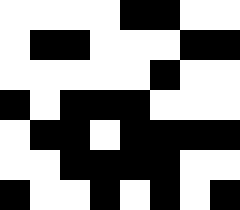[["white", "white", "white", "white", "black", "black", "white", "white"], ["white", "black", "black", "white", "white", "white", "black", "black"], ["white", "white", "white", "white", "white", "black", "white", "white"], ["black", "white", "black", "black", "black", "white", "white", "white"], ["white", "black", "black", "white", "black", "black", "black", "black"], ["white", "white", "black", "black", "black", "black", "white", "white"], ["black", "white", "white", "black", "white", "black", "white", "black"]]